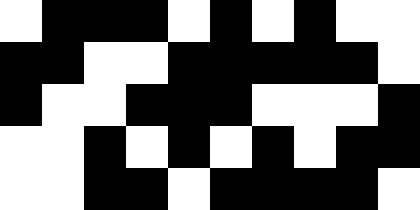[["white", "black", "black", "black", "white", "black", "white", "black", "white", "white"], ["black", "black", "white", "white", "black", "black", "black", "black", "black", "white"], ["black", "white", "white", "black", "black", "black", "white", "white", "white", "black"], ["white", "white", "black", "white", "black", "white", "black", "white", "black", "black"], ["white", "white", "black", "black", "white", "black", "black", "black", "black", "white"]]